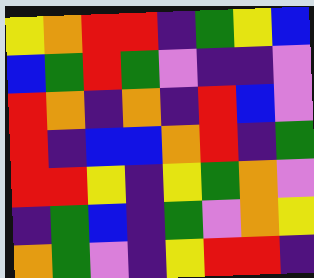[["yellow", "orange", "red", "red", "indigo", "green", "yellow", "blue"], ["blue", "green", "red", "green", "violet", "indigo", "indigo", "violet"], ["red", "orange", "indigo", "orange", "indigo", "red", "blue", "violet"], ["red", "indigo", "blue", "blue", "orange", "red", "indigo", "green"], ["red", "red", "yellow", "indigo", "yellow", "green", "orange", "violet"], ["indigo", "green", "blue", "indigo", "green", "violet", "orange", "yellow"], ["orange", "green", "violet", "indigo", "yellow", "red", "red", "indigo"]]